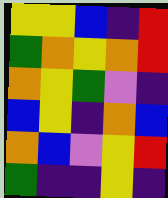[["yellow", "yellow", "blue", "indigo", "red"], ["green", "orange", "yellow", "orange", "red"], ["orange", "yellow", "green", "violet", "indigo"], ["blue", "yellow", "indigo", "orange", "blue"], ["orange", "blue", "violet", "yellow", "red"], ["green", "indigo", "indigo", "yellow", "indigo"]]